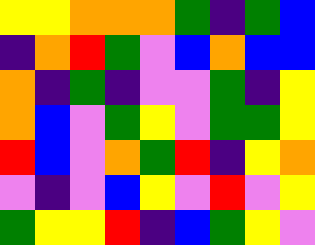[["yellow", "yellow", "orange", "orange", "orange", "green", "indigo", "green", "blue"], ["indigo", "orange", "red", "green", "violet", "blue", "orange", "blue", "blue"], ["orange", "indigo", "green", "indigo", "violet", "violet", "green", "indigo", "yellow"], ["orange", "blue", "violet", "green", "yellow", "violet", "green", "green", "yellow"], ["red", "blue", "violet", "orange", "green", "red", "indigo", "yellow", "orange"], ["violet", "indigo", "violet", "blue", "yellow", "violet", "red", "violet", "yellow"], ["green", "yellow", "yellow", "red", "indigo", "blue", "green", "yellow", "violet"]]